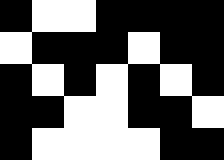[["black", "white", "white", "black", "black", "black", "black"], ["white", "black", "black", "black", "white", "black", "black"], ["black", "white", "black", "white", "black", "white", "black"], ["black", "black", "white", "white", "black", "black", "white"], ["black", "white", "white", "white", "white", "black", "black"]]